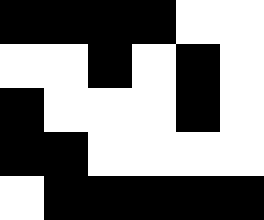[["black", "black", "black", "black", "white", "white"], ["white", "white", "black", "white", "black", "white"], ["black", "white", "white", "white", "black", "white"], ["black", "black", "white", "white", "white", "white"], ["white", "black", "black", "black", "black", "black"]]